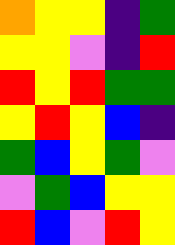[["orange", "yellow", "yellow", "indigo", "green"], ["yellow", "yellow", "violet", "indigo", "red"], ["red", "yellow", "red", "green", "green"], ["yellow", "red", "yellow", "blue", "indigo"], ["green", "blue", "yellow", "green", "violet"], ["violet", "green", "blue", "yellow", "yellow"], ["red", "blue", "violet", "red", "yellow"]]